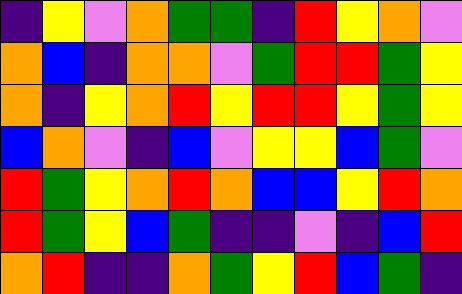[["indigo", "yellow", "violet", "orange", "green", "green", "indigo", "red", "yellow", "orange", "violet"], ["orange", "blue", "indigo", "orange", "orange", "violet", "green", "red", "red", "green", "yellow"], ["orange", "indigo", "yellow", "orange", "red", "yellow", "red", "red", "yellow", "green", "yellow"], ["blue", "orange", "violet", "indigo", "blue", "violet", "yellow", "yellow", "blue", "green", "violet"], ["red", "green", "yellow", "orange", "red", "orange", "blue", "blue", "yellow", "red", "orange"], ["red", "green", "yellow", "blue", "green", "indigo", "indigo", "violet", "indigo", "blue", "red"], ["orange", "red", "indigo", "indigo", "orange", "green", "yellow", "red", "blue", "green", "indigo"]]